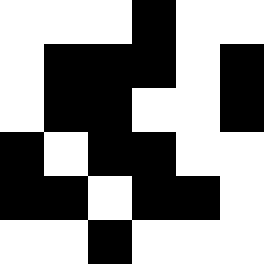[["white", "white", "white", "black", "white", "white"], ["white", "black", "black", "black", "white", "black"], ["white", "black", "black", "white", "white", "black"], ["black", "white", "black", "black", "white", "white"], ["black", "black", "white", "black", "black", "white"], ["white", "white", "black", "white", "white", "white"]]